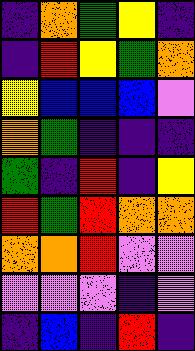[["indigo", "orange", "green", "yellow", "indigo"], ["indigo", "red", "yellow", "green", "orange"], ["yellow", "blue", "blue", "blue", "violet"], ["orange", "green", "indigo", "indigo", "indigo"], ["green", "indigo", "red", "indigo", "yellow"], ["red", "green", "red", "orange", "orange"], ["orange", "orange", "red", "violet", "violet"], ["violet", "violet", "violet", "indigo", "violet"], ["indigo", "blue", "indigo", "red", "indigo"]]